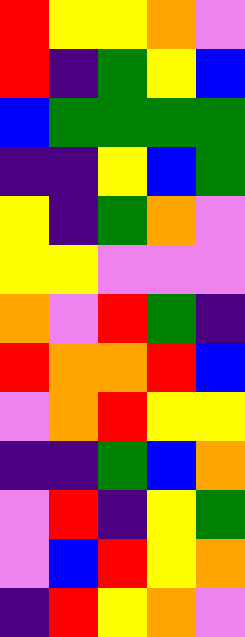[["red", "yellow", "yellow", "orange", "violet"], ["red", "indigo", "green", "yellow", "blue"], ["blue", "green", "green", "green", "green"], ["indigo", "indigo", "yellow", "blue", "green"], ["yellow", "indigo", "green", "orange", "violet"], ["yellow", "yellow", "violet", "violet", "violet"], ["orange", "violet", "red", "green", "indigo"], ["red", "orange", "orange", "red", "blue"], ["violet", "orange", "red", "yellow", "yellow"], ["indigo", "indigo", "green", "blue", "orange"], ["violet", "red", "indigo", "yellow", "green"], ["violet", "blue", "red", "yellow", "orange"], ["indigo", "red", "yellow", "orange", "violet"]]